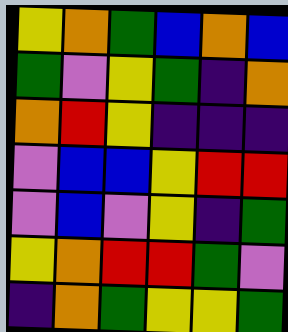[["yellow", "orange", "green", "blue", "orange", "blue"], ["green", "violet", "yellow", "green", "indigo", "orange"], ["orange", "red", "yellow", "indigo", "indigo", "indigo"], ["violet", "blue", "blue", "yellow", "red", "red"], ["violet", "blue", "violet", "yellow", "indigo", "green"], ["yellow", "orange", "red", "red", "green", "violet"], ["indigo", "orange", "green", "yellow", "yellow", "green"]]